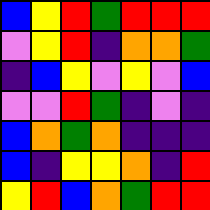[["blue", "yellow", "red", "green", "red", "red", "red"], ["violet", "yellow", "red", "indigo", "orange", "orange", "green"], ["indigo", "blue", "yellow", "violet", "yellow", "violet", "blue"], ["violet", "violet", "red", "green", "indigo", "violet", "indigo"], ["blue", "orange", "green", "orange", "indigo", "indigo", "indigo"], ["blue", "indigo", "yellow", "yellow", "orange", "indigo", "red"], ["yellow", "red", "blue", "orange", "green", "red", "red"]]